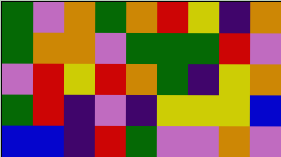[["green", "violet", "orange", "green", "orange", "red", "yellow", "indigo", "orange"], ["green", "orange", "orange", "violet", "green", "green", "green", "red", "violet"], ["violet", "red", "yellow", "red", "orange", "green", "indigo", "yellow", "orange"], ["green", "red", "indigo", "violet", "indigo", "yellow", "yellow", "yellow", "blue"], ["blue", "blue", "indigo", "red", "green", "violet", "violet", "orange", "violet"]]